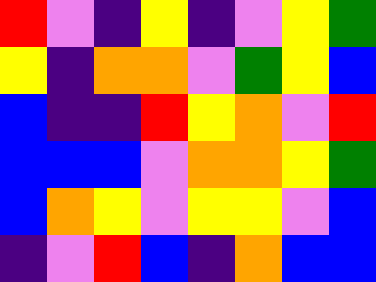[["red", "violet", "indigo", "yellow", "indigo", "violet", "yellow", "green"], ["yellow", "indigo", "orange", "orange", "violet", "green", "yellow", "blue"], ["blue", "indigo", "indigo", "red", "yellow", "orange", "violet", "red"], ["blue", "blue", "blue", "violet", "orange", "orange", "yellow", "green"], ["blue", "orange", "yellow", "violet", "yellow", "yellow", "violet", "blue"], ["indigo", "violet", "red", "blue", "indigo", "orange", "blue", "blue"]]